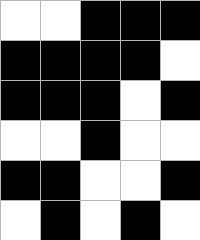[["white", "white", "black", "black", "black"], ["black", "black", "black", "black", "white"], ["black", "black", "black", "white", "black"], ["white", "white", "black", "white", "white"], ["black", "black", "white", "white", "black"], ["white", "black", "white", "black", "white"]]